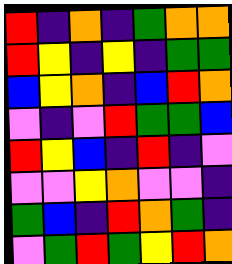[["red", "indigo", "orange", "indigo", "green", "orange", "orange"], ["red", "yellow", "indigo", "yellow", "indigo", "green", "green"], ["blue", "yellow", "orange", "indigo", "blue", "red", "orange"], ["violet", "indigo", "violet", "red", "green", "green", "blue"], ["red", "yellow", "blue", "indigo", "red", "indigo", "violet"], ["violet", "violet", "yellow", "orange", "violet", "violet", "indigo"], ["green", "blue", "indigo", "red", "orange", "green", "indigo"], ["violet", "green", "red", "green", "yellow", "red", "orange"]]